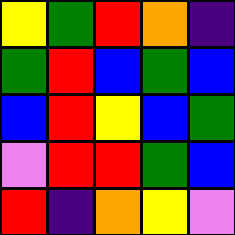[["yellow", "green", "red", "orange", "indigo"], ["green", "red", "blue", "green", "blue"], ["blue", "red", "yellow", "blue", "green"], ["violet", "red", "red", "green", "blue"], ["red", "indigo", "orange", "yellow", "violet"]]